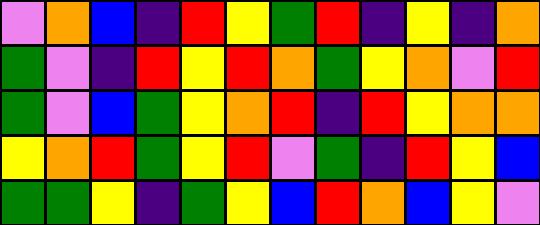[["violet", "orange", "blue", "indigo", "red", "yellow", "green", "red", "indigo", "yellow", "indigo", "orange"], ["green", "violet", "indigo", "red", "yellow", "red", "orange", "green", "yellow", "orange", "violet", "red"], ["green", "violet", "blue", "green", "yellow", "orange", "red", "indigo", "red", "yellow", "orange", "orange"], ["yellow", "orange", "red", "green", "yellow", "red", "violet", "green", "indigo", "red", "yellow", "blue"], ["green", "green", "yellow", "indigo", "green", "yellow", "blue", "red", "orange", "blue", "yellow", "violet"]]